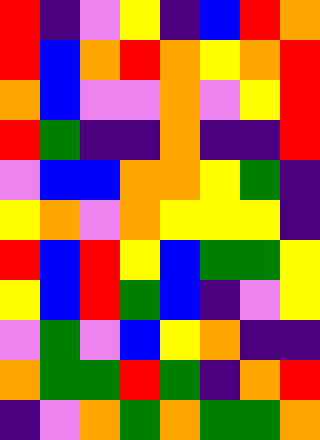[["red", "indigo", "violet", "yellow", "indigo", "blue", "red", "orange"], ["red", "blue", "orange", "red", "orange", "yellow", "orange", "red"], ["orange", "blue", "violet", "violet", "orange", "violet", "yellow", "red"], ["red", "green", "indigo", "indigo", "orange", "indigo", "indigo", "red"], ["violet", "blue", "blue", "orange", "orange", "yellow", "green", "indigo"], ["yellow", "orange", "violet", "orange", "yellow", "yellow", "yellow", "indigo"], ["red", "blue", "red", "yellow", "blue", "green", "green", "yellow"], ["yellow", "blue", "red", "green", "blue", "indigo", "violet", "yellow"], ["violet", "green", "violet", "blue", "yellow", "orange", "indigo", "indigo"], ["orange", "green", "green", "red", "green", "indigo", "orange", "red"], ["indigo", "violet", "orange", "green", "orange", "green", "green", "orange"]]